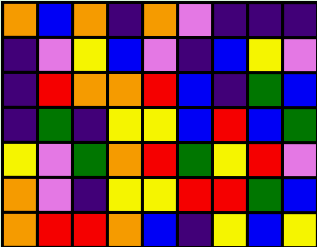[["orange", "blue", "orange", "indigo", "orange", "violet", "indigo", "indigo", "indigo"], ["indigo", "violet", "yellow", "blue", "violet", "indigo", "blue", "yellow", "violet"], ["indigo", "red", "orange", "orange", "red", "blue", "indigo", "green", "blue"], ["indigo", "green", "indigo", "yellow", "yellow", "blue", "red", "blue", "green"], ["yellow", "violet", "green", "orange", "red", "green", "yellow", "red", "violet"], ["orange", "violet", "indigo", "yellow", "yellow", "red", "red", "green", "blue"], ["orange", "red", "red", "orange", "blue", "indigo", "yellow", "blue", "yellow"]]